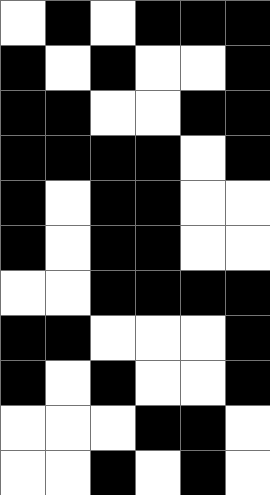[["white", "black", "white", "black", "black", "black"], ["black", "white", "black", "white", "white", "black"], ["black", "black", "white", "white", "black", "black"], ["black", "black", "black", "black", "white", "black"], ["black", "white", "black", "black", "white", "white"], ["black", "white", "black", "black", "white", "white"], ["white", "white", "black", "black", "black", "black"], ["black", "black", "white", "white", "white", "black"], ["black", "white", "black", "white", "white", "black"], ["white", "white", "white", "black", "black", "white"], ["white", "white", "black", "white", "black", "white"]]